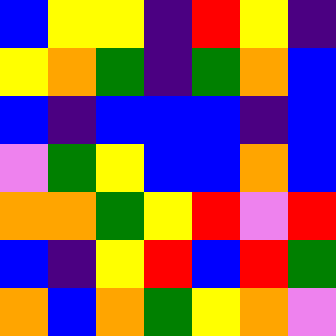[["blue", "yellow", "yellow", "indigo", "red", "yellow", "indigo"], ["yellow", "orange", "green", "indigo", "green", "orange", "blue"], ["blue", "indigo", "blue", "blue", "blue", "indigo", "blue"], ["violet", "green", "yellow", "blue", "blue", "orange", "blue"], ["orange", "orange", "green", "yellow", "red", "violet", "red"], ["blue", "indigo", "yellow", "red", "blue", "red", "green"], ["orange", "blue", "orange", "green", "yellow", "orange", "violet"]]